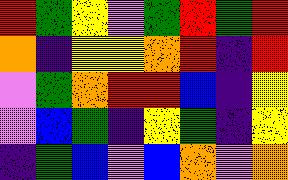[["red", "green", "yellow", "violet", "green", "red", "green", "red"], ["orange", "indigo", "yellow", "yellow", "orange", "red", "indigo", "red"], ["violet", "green", "orange", "red", "red", "blue", "indigo", "yellow"], ["violet", "blue", "green", "indigo", "yellow", "green", "indigo", "yellow"], ["indigo", "green", "blue", "violet", "blue", "orange", "violet", "orange"]]